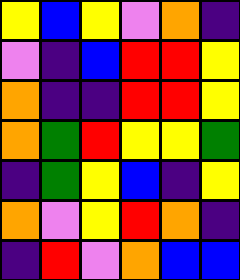[["yellow", "blue", "yellow", "violet", "orange", "indigo"], ["violet", "indigo", "blue", "red", "red", "yellow"], ["orange", "indigo", "indigo", "red", "red", "yellow"], ["orange", "green", "red", "yellow", "yellow", "green"], ["indigo", "green", "yellow", "blue", "indigo", "yellow"], ["orange", "violet", "yellow", "red", "orange", "indigo"], ["indigo", "red", "violet", "orange", "blue", "blue"]]